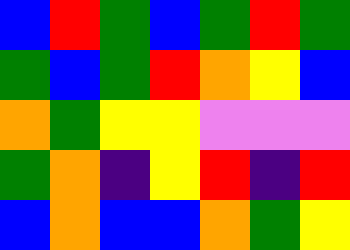[["blue", "red", "green", "blue", "green", "red", "green"], ["green", "blue", "green", "red", "orange", "yellow", "blue"], ["orange", "green", "yellow", "yellow", "violet", "violet", "violet"], ["green", "orange", "indigo", "yellow", "red", "indigo", "red"], ["blue", "orange", "blue", "blue", "orange", "green", "yellow"]]